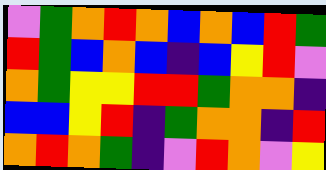[["violet", "green", "orange", "red", "orange", "blue", "orange", "blue", "red", "green"], ["red", "green", "blue", "orange", "blue", "indigo", "blue", "yellow", "red", "violet"], ["orange", "green", "yellow", "yellow", "red", "red", "green", "orange", "orange", "indigo"], ["blue", "blue", "yellow", "red", "indigo", "green", "orange", "orange", "indigo", "red"], ["orange", "red", "orange", "green", "indigo", "violet", "red", "orange", "violet", "yellow"]]